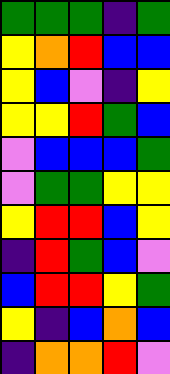[["green", "green", "green", "indigo", "green"], ["yellow", "orange", "red", "blue", "blue"], ["yellow", "blue", "violet", "indigo", "yellow"], ["yellow", "yellow", "red", "green", "blue"], ["violet", "blue", "blue", "blue", "green"], ["violet", "green", "green", "yellow", "yellow"], ["yellow", "red", "red", "blue", "yellow"], ["indigo", "red", "green", "blue", "violet"], ["blue", "red", "red", "yellow", "green"], ["yellow", "indigo", "blue", "orange", "blue"], ["indigo", "orange", "orange", "red", "violet"]]